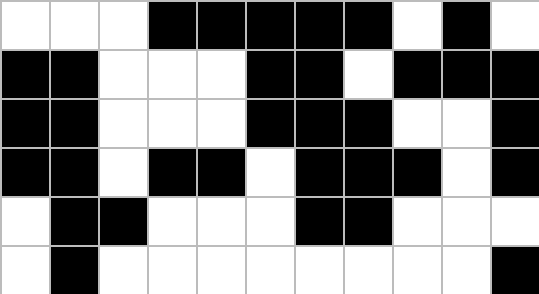[["white", "white", "white", "black", "black", "black", "black", "black", "white", "black", "white"], ["black", "black", "white", "white", "white", "black", "black", "white", "black", "black", "black"], ["black", "black", "white", "white", "white", "black", "black", "black", "white", "white", "black"], ["black", "black", "white", "black", "black", "white", "black", "black", "black", "white", "black"], ["white", "black", "black", "white", "white", "white", "black", "black", "white", "white", "white"], ["white", "black", "white", "white", "white", "white", "white", "white", "white", "white", "black"]]